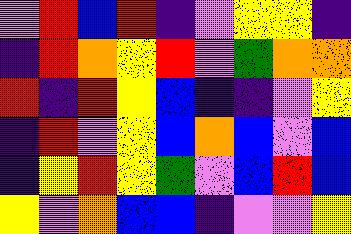[["violet", "red", "blue", "red", "indigo", "violet", "yellow", "yellow", "indigo"], ["indigo", "red", "orange", "yellow", "red", "violet", "green", "orange", "orange"], ["red", "indigo", "red", "yellow", "blue", "indigo", "indigo", "violet", "yellow"], ["indigo", "red", "violet", "yellow", "blue", "orange", "blue", "violet", "blue"], ["indigo", "yellow", "red", "yellow", "green", "violet", "blue", "red", "blue"], ["yellow", "violet", "orange", "blue", "blue", "indigo", "violet", "violet", "yellow"]]